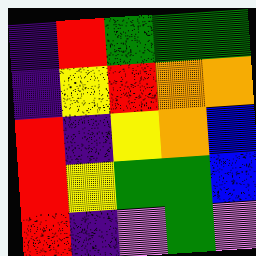[["indigo", "red", "green", "green", "green"], ["indigo", "yellow", "red", "orange", "orange"], ["red", "indigo", "yellow", "orange", "blue"], ["red", "yellow", "green", "green", "blue"], ["red", "indigo", "violet", "green", "violet"]]